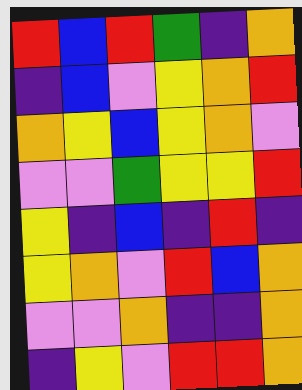[["red", "blue", "red", "green", "indigo", "orange"], ["indigo", "blue", "violet", "yellow", "orange", "red"], ["orange", "yellow", "blue", "yellow", "orange", "violet"], ["violet", "violet", "green", "yellow", "yellow", "red"], ["yellow", "indigo", "blue", "indigo", "red", "indigo"], ["yellow", "orange", "violet", "red", "blue", "orange"], ["violet", "violet", "orange", "indigo", "indigo", "orange"], ["indigo", "yellow", "violet", "red", "red", "orange"]]